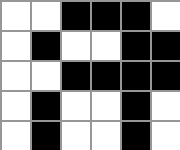[["white", "white", "black", "black", "black", "white"], ["white", "black", "white", "white", "black", "black"], ["white", "white", "black", "black", "black", "black"], ["white", "black", "white", "white", "black", "white"], ["white", "black", "white", "white", "black", "white"]]